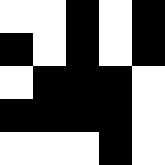[["white", "white", "black", "white", "black"], ["black", "white", "black", "white", "black"], ["white", "black", "black", "black", "white"], ["black", "black", "black", "black", "white"], ["white", "white", "white", "black", "white"]]